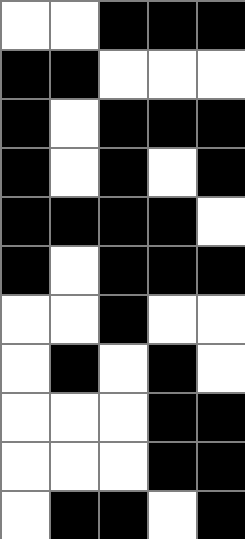[["white", "white", "black", "black", "black"], ["black", "black", "white", "white", "white"], ["black", "white", "black", "black", "black"], ["black", "white", "black", "white", "black"], ["black", "black", "black", "black", "white"], ["black", "white", "black", "black", "black"], ["white", "white", "black", "white", "white"], ["white", "black", "white", "black", "white"], ["white", "white", "white", "black", "black"], ["white", "white", "white", "black", "black"], ["white", "black", "black", "white", "black"]]